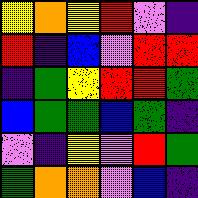[["yellow", "orange", "yellow", "red", "violet", "indigo"], ["red", "indigo", "blue", "violet", "red", "red"], ["indigo", "green", "yellow", "red", "red", "green"], ["blue", "green", "green", "blue", "green", "indigo"], ["violet", "indigo", "yellow", "violet", "red", "green"], ["green", "orange", "orange", "violet", "blue", "indigo"]]